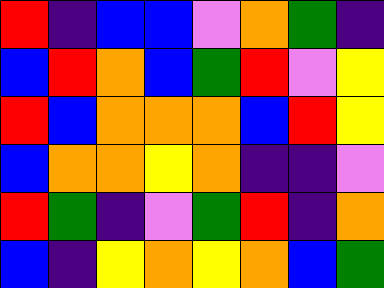[["red", "indigo", "blue", "blue", "violet", "orange", "green", "indigo"], ["blue", "red", "orange", "blue", "green", "red", "violet", "yellow"], ["red", "blue", "orange", "orange", "orange", "blue", "red", "yellow"], ["blue", "orange", "orange", "yellow", "orange", "indigo", "indigo", "violet"], ["red", "green", "indigo", "violet", "green", "red", "indigo", "orange"], ["blue", "indigo", "yellow", "orange", "yellow", "orange", "blue", "green"]]